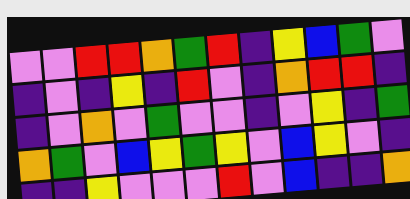[["violet", "violet", "red", "red", "orange", "green", "red", "indigo", "yellow", "blue", "green", "violet"], ["indigo", "violet", "indigo", "yellow", "indigo", "red", "violet", "indigo", "orange", "red", "red", "indigo"], ["indigo", "violet", "orange", "violet", "green", "violet", "violet", "indigo", "violet", "yellow", "indigo", "green"], ["orange", "green", "violet", "blue", "yellow", "green", "yellow", "violet", "blue", "yellow", "violet", "indigo"], ["indigo", "indigo", "yellow", "violet", "violet", "violet", "red", "violet", "blue", "indigo", "indigo", "orange"]]